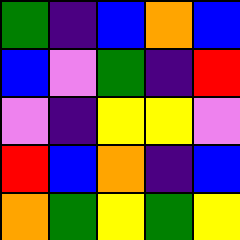[["green", "indigo", "blue", "orange", "blue"], ["blue", "violet", "green", "indigo", "red"], ["violet", "indigo", "yellow", "yellow", "violet"], ["red", "blue", "orange", "indigo", "blue"], ["orange", "green", "yellow", "green", "yellow"]]